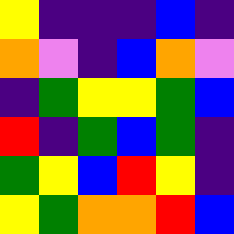[["yellow", "indigo", "indigo", "indigo", "blue", "indigo"], ["orange", "violet", "indigo", "blue", "orange", "violet"], ["indigo", "green", "yellow", "yellow", "green", "blue"], ["red", "indigo", "green", "blue", "green", "indigo"], ["green", "yellow", "blue", "red", "yellow", "indigo"], ["yellow", "green", "orange", "orange", "red", "blue"]]